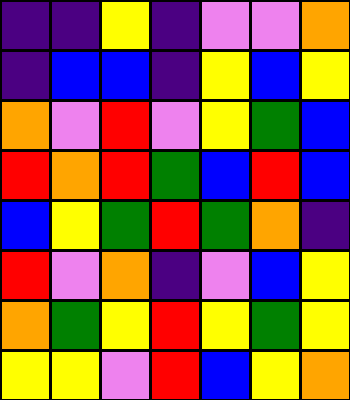[["indigo", "indigo", "yellow", "indigo", "violet", "violet", "orange"], ["indigo", "blue", "blue", "indigo", "yellow", "blue", "yellow"], ["orange", "violet", "red", "violet", "yellow", "green", "blue"], ["red", "orange", "red", "green", "blue", "red", "blue"], ["blue", "yellow", "green", "red", "green", "orange", "indigo"], ["red", "violet", "orange", "indigo", "violet", "blue", "yellow"], ["orange", "green", "yellow", "red", "yellow", "green", "yellow"], ["yellow", "yellow", "violet", "red", "blue", "yellow", "orange"]]